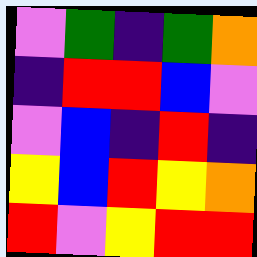[["violet", "green", "indigo", "green", "orange"], ["indigo", "red", "red", "blue", "violet"], ["violet", "blue", "indigo", "red", "indigo"], ["yellow", "blue", "red", "yellow", "orange"], ["red", "violet", "yellow", "red", "red"]]